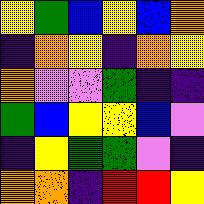[["yellow", "green", "blue", "yellow", "blue", "orange"], ["indigo", "orange", "yellow", "indigo", "orange", "yellow"], ["orange", "violet", "violet", "green", "indigo", "indigo"], ["green", "blue", "yellow", "yellow", "blue", "violet"], ["indigo", "yellow", "green", "green", "violet", "indigo"], ["orange", "orange", "indigo", "red", "red", "yellow"]]